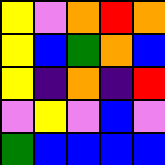[["yellow", "violet", "orange", "red", "orange"], ["yellow", "blue", "green", "orange", "blue"], ["yellow", "indigo", "orange", "indigo", "red"], ["violet", "yellow", "violet", "blue", "violet"], ["green", "blue", "blue", "blue", "blue"]]